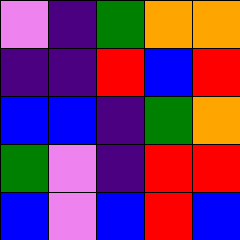[["violet", "indigo", "green", "orange", "orange"], ["indigo", "indigo", "red", "blue", "red"], ["blue", "blue", "indigo", "green", "orange"], ["green", "violet", "indigo", "red", "red"], ["blue", "violet", "blue", "red", "blue"]]